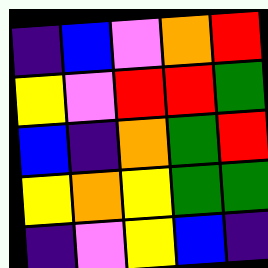[["indigo", "blue", "violet", "orange", "red"], ["yellow", "violet", "red", "red", "green"], ["blue", "indigo", "orange", "green", "red"], ["yellow", "orange", "yellow", "green", "green"], ["indigo", "violet", "yellow", "blue", "indigo"]]